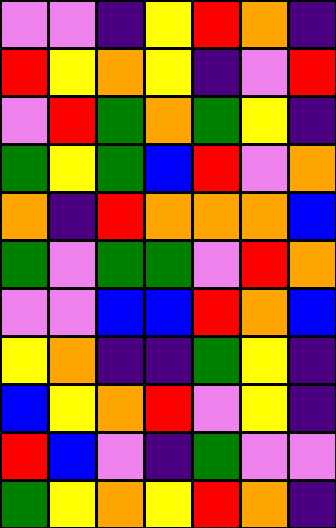[["violet", "violet", "indigo", "yellow", "red", "orange", "indigo"], ["red", "yellow", "orange", "yellow", "indigo", "violet", "red"], ["violet", "red", "green", "orange", "green", "yellow", "indigo"], ["green", "yellow", "green", "blue", "red", "violet", "orange"], ["orange", "indigo", "red", "orange", "orange", "orange", "blue"], ["green", "violet", "green", "green", "violet", "red", "orange"], ["violet", "violet", "blue", "blue", "red", "orange", "blue"], ["yellow", "orange", "indigo", "indigo", "green", "yellow", "indigo"], ["blue", "yellow", "orange", "red", "violet", "yellow", "indigo"], ["red", "blue", "violet", "indigo", "green", "violet", "violet"], ["green", "yellow", "orange", "yellow", "red", "orange", "indigo"]]